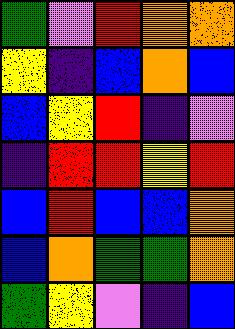[["green", "violet", "red", "orange", "orange"], ["yellow", "indigo", "blue", "orange", "blue"], ["blue", "yellow", "red", "indigo", "violet"], ["indigo", "red", "red", "yellow", "red"], ["blue", "red", "blue", "blue", "orange"], ["blue", "orange", "green", "green", "orange"], ["green", "yellow", "violet", "indigo", "blue"]]